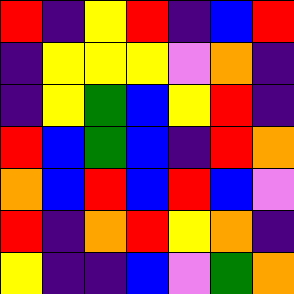[["red", "indigo", "yellow", "red", "indigo", "blue", "red"], ["indigo", "yellow", "yellow", "yellow", "violet", "orange", "indigo"], ["indigo", "yellow", "green", "blue", "yellow", "red", "indigo"], ["red", "blue", "green", "blue", "indigo", "red", "orange"], ["orange", "blue", "red", "blue", "red", "blue", "violet"], ["red", "indigo", "orange", "red", "yellow", "orange", "indigo"], ["yellow", "indigo", "indigo", "blue", "violet", "green", "orange"]]